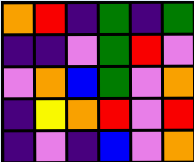[["orange", "red", "indigo", "green", "indigo", "green"], ["indigo", "indigo", "violet", "green", "red", "violet"], ["violet", "orange", "blue", "green", "violet", "orange"], ["indigo", "yellow", "orange", "red", "violet", "red"], ["indigo", "violet", "indigo", "blue", "violet", "orange"]]